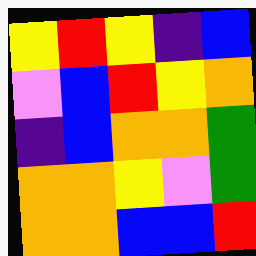[["yellow", "red", "yellow", "indigo", "blue"], ["violet", "blue", "red", "yellow", "orange"], ["indigo", "blue", "orange", "orange", "green"], ["orange", "orange", "yellow", "violet", "green"], ["orange", "orange", "blue", "blue", "red"]]